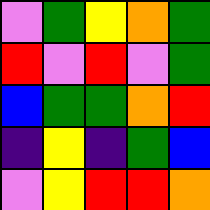[["violet", "green", "yellow", "orange", "green"], ["red", "violet", "red", "violet", "green"], ["blue", "green", "green", "orange", "red"], ["indigo", "yellow", "indigo", "green", "blue"], ["violet", "yellow", "red", "red", "orange"]]